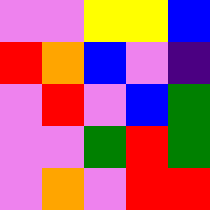[["violet", "violet", "yellow", "yellow", "blue"], ["red", "orange", "blue", "violet", "indigo"], ["violet", "red", "violet", "blue", "green"], ["violet", "violet", "green", "red", "green"], ["violet", "orange", "violet", "red", "red"]]